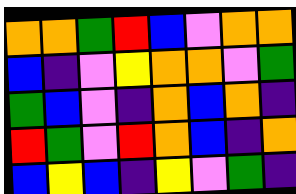[["orange", "orange", "green", "red", "blue", "violet", "orange", "orange"], ["blue", "indigo", "violet", "yellow", "orange", "orange", "violet", "green"], ["green", "blue", "violet", "indigo", "orange", "blue", "orange", "indigo"], ["red", "green", "violet", "red", "orange", "blue", "indigo", "orange"], ["blue", "yellow", "blue", "indigo", "yellow", "violet", "green", "indigo"]]